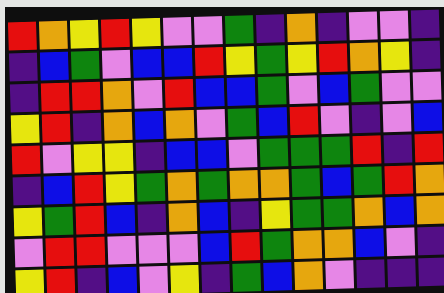[["red", "orange", "yellow", "red", "yellow", "violet", "violet", "green", "indigo", "orange", "indigo", "violet", "violet", "indigo"], ["indigo", "blue", "green", "violet", "blue", "blue", "red", "yellow", "green", "yellow", "red", "orange", "yellow", "indigo"], ["indigo", "red", "red", "orange", "violet", "red", "blue", "blue", "green", "violet", "blue", "green", "violet", "violet"], ["yellow", "red", "indigo", "orange", "blue", "orange", "violet", "green", "blue", "red", "violet", "indigo", "violet", "blue"], ["red", "violet", "yellow", "yellow", "indigo", "blue", "blue", "violet", "green", "green", "green", "red", "indigo", "red"], ["indigo", "blue", "red", "yellow", "green", "orange", "green", "orange", "orange", "green", "blue", "green", "red", "orange"], ["yellow", "green", "red", "blue", "indigo", "orange", "blue", "indigo", "yellow", "green", "green", "orange", "blue", "orange"], ["violet", "red", "red", "violet", "violet", "violet", "blue", "red", "green", "orange", "orange", "blue", "violet", "indigo"], ["yellow", "red", "indigo", "blue", "violet", "yellow", "indigo", "green", "blue", "orange", "violet", "indigo", "indigo", "indigo"]]